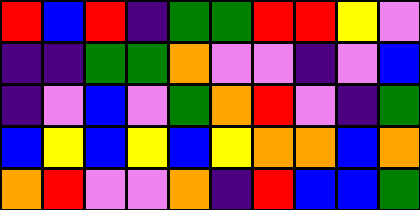[["red", "blue", "red", "indigo", "green", "green", "red", "red", "yellow", "violet"], ["indigo", "indigo", "green", "green", "orange", "violet", "violet", "indigo", "violet", "blue"], ["indigo", "violet", "blue", "violet", "green", "orange", "red", "violet", "indigo", "green"], ["blue", "yellow", "blue", "yellow", "blue", "yellow", "orange", "orange", "blue", "orange"], ["orange", "red", "violet", "violet", "orange", "indigo", "red", "blue", "blue", "green"]]